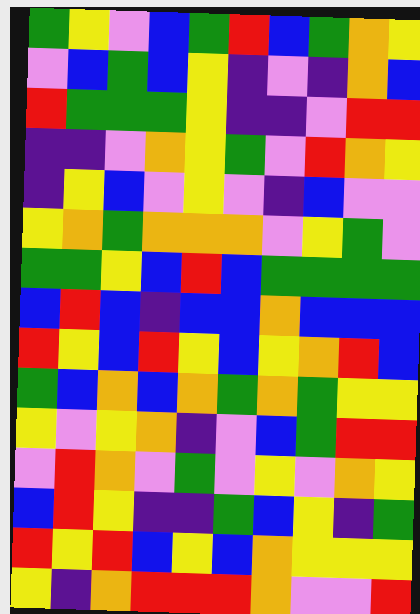[["green", "yellow", "violet", "blue", "green", "red", "blue", "green", "orange", "yellow"], ["violet", "blue", "green", "blue", "yellow", "indigo", "violet", "indigo", "orange", "blue"], ["red", "green", "green", "green", "yellow", "indigo", "indigo", "violet", "red", "red"], ["indigo", "indigo", "violet", "orange", "yellow", "green", "violet", "red", "orange", "yellow"], ["indigo", "yellow", "blue", "violet", "yellow", "violet", "indigo", "blue", "violet", "violet"], ["yellow", "orange", "green", "orange", "orange", "orange", "violet", "yellow", "green", "violet"], ["green", "green", "yellow", "blue", "red", "blue", "green", "green", "green", "green"], ["blue", "red", "blue", "indigo", "blue", "blue", "orange", "blue", "blue", "blue"], ["red", "yellow", "blue", "red", "yellow", "blue", "yellow", "orange", "red", "blue"], ["green", "blue", "orange", "blue", "orange", "green", "orange", "green", "yellow", "yellow"], ["yellow", "violet", "yellow", "orange", "indigo", "violet", "blue", "green", "red", "red"], ["violet", "red", "orange", "violet", "green", "violet", "yellow", "violet", "orange", "yellow"], ["blue", "red", "yellow", "indigo", "indigo", "green", "blue", "yellow", "indigo", "green"], ["red", "yellow", "red", "blue", "yellow", "blue", "orange", "yellow", "yellow", "yellow"], ["yellow", "indigo", "orange", "red", "red", "red", "orange", "violet", "violet", "red"]]